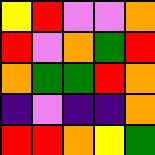[["yellow", "red", "violet", "violet", "orange"], ["red", "violet", "orange", "green", "red"], ["orange", "green", "green", "red", "orange"], ["indigo", "violet", "indigo", "indigo", "orange"], ["red", "red", "orange", "yellow", "green"]]